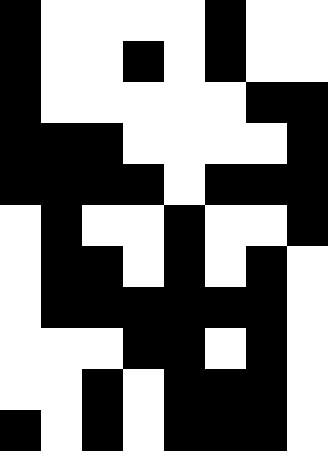[["black", "white", "white", "white", "white", "black", "white", "white"], ["black", "white", "white", "black", "white", "black", "white", "white"], ["black", "white", "white", "white", "white", "white", "black", "black"], ["black", "black", "black", "white", "white", "white", "white", "black"], ["black", "black", "black", "black", "white", "black", "black", "black"], ["white", "black", "white", "white", "black", "white", "white", "black"], ["white", "black", "black", "white", "black", "white", "black", "white"], ["white", "black", "black", "black", "black", "black", "black", "white"], ["white", "white", "white", "black", "black", "white", "black", "white"], ["white", "white", "black", "white", "black", "black", "black", "white"], ["black", "white", "black", "white", "black", "black", "black", "white"]]